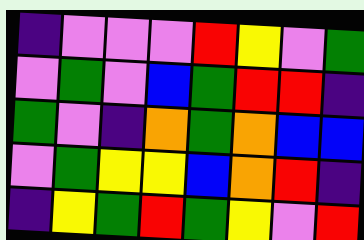[["indigo", "violet", "violet", "violet", "red", "yellow", "violet", "green"], ["violet", "green", "violet", "blue", "green", "red", "red", "indigo"], ["green", "violet", "indigo", "orange", "green", "orange", "blue", "blue"], ["violet", "green", "yellow", "yellow", "blue", "orange", "red", "indigo"], ["indigo", "yellow", "green", "red", "green", "yellow", "violet", "red"]]